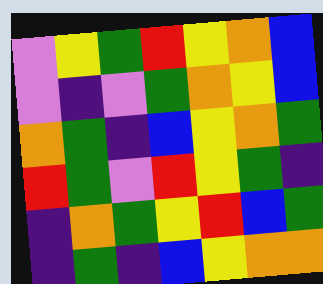[["violet", "yellow", "green", "red", "yellow", "orange", "blue"], ["violet", "indigo", "violet", "green", "orange", "yellow", "blue"], ["orange", "green", "indigo", "blue", "yellow", "orange", "green"], ["red", "green", "violet", "red", "yellow", "green", "indigo"], ["indigo", "orange", "green", "yellow", "red", "blue", "green"], ["indigo", "green", "indigo", "blue", "yellow", "orange", "orange"]]